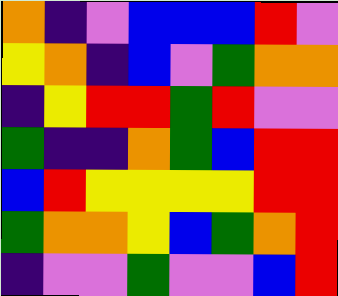[["orange", "indigo", "violet", "blue", "blue", "blue", "red", "violet"], ["yellow", "orange", "indigo", "blue", "violet", "green", "orange", "orange"], ["indigo", "yellow", "red", "red", "green", "red", "violet", "violet"], ["green", "indigo", "indigo", "orange", "green", "blue", "red", "red"], ["blue", "red", "yellow", "yellow", "yellow", "yellow", "red", "red"], ["green", "orange", "orange", "yellow", "blue", "green", "orange", "red"], ["indigo", "violet", "violet", "green", "violet", "violet", "blue", "red"]]